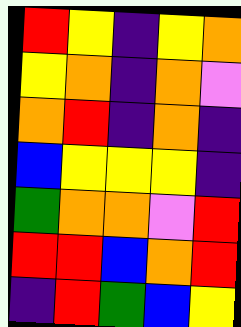[["red", "yellow", "indigo", "yellow", "orange"], ["yellow", "orange", "indigo", "orange", "violet"], ["orange", "red", "indigo", "orange", "indigo"], ["blue", "yellow", "yellow", "yellow", "indigo"], ["green", "orange", "orange", "violet", "red"], ["red", "red", "blue", "orange", "red"], ["indigo", "red", "green", "blue", "yellow"]]